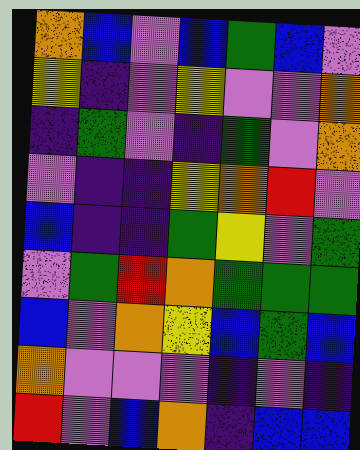[["orange", "blue", "violet", "blue", "green", "blue", "violet"], ["yellow", "indigo", "violet", "yellow", "violet", "violet", "orange"], ["indigo", "green", "violet", "indigo", "green", "violet", "orange"], ["violet", "indigo", "indigo", "yellow", "orange", "red", "violet"], ["blue", "indigo", "indigo", "green", "yellow", "violet", "green"], ["violet", "green", "red", "orange", "green", "green", "green"], ["blue", "violet", "orange", "yellow", "blue", "green", "blue"], ["orange", "violet", "violet", "violet", "indigo", "violet", "indigo"], ["red", "violet", "blue", "orange", "indigo", "blue", "blue"]]